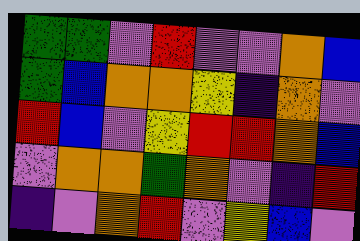[["green", "green", "violet", "red", "violet", "violet", "orange", "blue"], ["green", "blue", "orange", "orange", "yellow", "indigo", "orange", "violet"], ["red", "blue", "violet", "yellow", "red", "red", "orange", "blue"], ["violet", "orange", "orange", "green", "orange", "violet", "indigo", "red"], ["indigo", "violet", "orange", "red", "violet", "yellow", "blue", "violet"]]